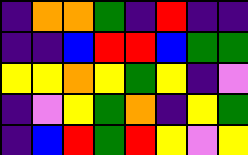[["indigo", "orange", "orange", "green", "indigo", "red", "indigo", "indigo"], ["indigo", "indigo", "blue", "red", "red", "blue", "green", "green"], ["yellow", "yellow", "orange", "yellow", "green", "yellow", "indigo", "violet"], ["indigo", "violet", "yellow", "green", "orange", "indigo", "yellow", "green"], ["indigo", "blue", "red", "green", "red", "yellow", "violet", "yellow"]]